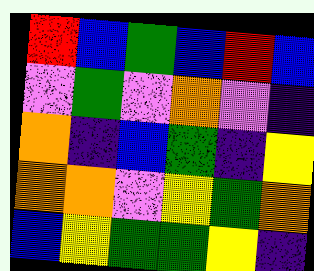[["red", "blue", "green", "blue", "red", "blue"], ["violet", "green", "violet", "orange", "violet", "indigo"], ["orange", "indigo", "blue", "green", "indigo", "yellow"], ["orange", "orange", "violet", "yellow", "green", "orange"], ["blue", "yellow", "green", "green", "yellow", "indigo"]]